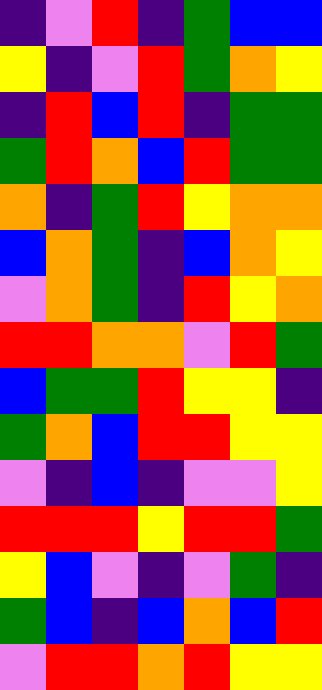[["indigo", "violet", "red", "indigo", "green", "blue", "blue"], ["yellow", "indigo", "violet", "red", "green", "orange", "yellow"], ["indigo", "red", "blue", "red", "indigo", "green", "green"], ["green", "red", "orange", "blue", "red", "green", "green"], ["orange", "indigo", "green", "red", "yellow", "orange", "orange"], ["blue", "orange", "green", "indigo", "blue", "orange", "yellow"], ["violet", "orange", "green", "indigo", "red", "yellow", "orange"], ["red", "red", "orange", "orange", "violet", "red", "green"], ["blue", "green", "green", "red", "yellow", "yellow", "indigo"], ["green", "orange", "blue", "red", "red", "yellow", "yellow"], ["violet", "indigo", "blue", "indigo", "violet", "violet", "yellow"], ["red", "red", "red", "yellow", "red", "red", "green"], ["yellow", "blue", "violet", "indigo", "violet", "green", "indigo"], ["green", "blue", "indigo", "blue", "orange", "blue", "red"], ["violet", "red", "red", "orange", "red", "yellow", "yellow"]]